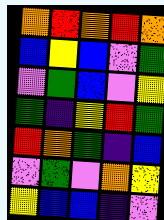[["orange", "red", "orange", "red", "orange"], ["blue", "yellow", "blue", "violet", "green"], ["violet", "green", "blue", "violet", "yellow"], ["green", "indigo", "yellow", "red", "green"], ["red", "orange", "green", "indigo", "blue"], ["violet", "green", "violet", "orange", "yellow"], ["yellow", "blue", "blue", "indigo", "violet"]]